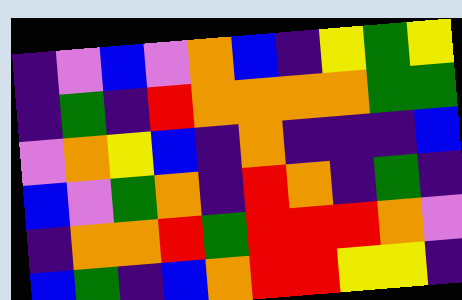[["indigo", "violet", "blue", "violet", "orange", "blue", "indigo", "yellow", "green", "yellow"], ["indigo", "green", "indigo", "red", "orange", "orange", "orange", "orange", "green", "green"], ["violet", "orange", "yellow", "blue", "indigo", "orange", "indigo", "indigo", "indigo", "blue"], ["blue", "violet", "green", "orange", "indigo", "red", "orange", "indigo", "green", "indigo"], ["indigo", "orange", "orange", "red", "green", "red", "red", "red", "orange", "violet"], ["blue", "green", "indigo", "blue", "orange", "red", "red", "yellow", "yellow", "indigo"]]